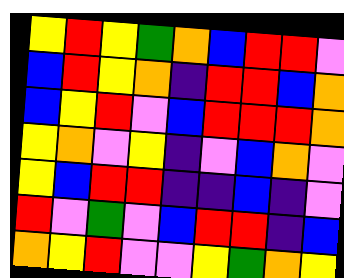[["yellow", "red", "yellow", "green", "orange", "blue", "red", "red", "violet"], ["blue", "red", "yellow", "orange", "indigo", "red", "red", "blue", "orange"], ["blue", "yellow", "red", "violet", "blue", "red", "red", "red", "orange"], ["yellow", "orange", "violet", "yellow", "indigo", "violet", "blue", "orange", "violet"], ["yellow", "blue", "red", "red", "indigo", "indigo", "blue", "indigo", "violet"], ["red", "violet", "green", "violet", "blue", "red", "red", "indigo", "blue"], ["orange", "yellow", "red", "violet", "violet", "yellow", "green", "orange", "yellow"]]